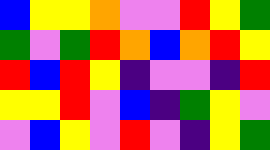[["blue", "yellow", "yellow", "orange", "violet", "violet", "red", "yellow", "green"], ["green", "violet", "green", "red", "orange", "blue", "orange", "red", "yellow"], ["red", "blue", "red", "yellow", "indigo", "violet", "violet", "indigo", "red"], ["yellow", "yellow", "red", "violet", "blue", "indigo", "green", "yellow", "violet"], ["violet", "blue", "yellow", "violet", "red", "violet", "indigo", "yellow", "green"]]